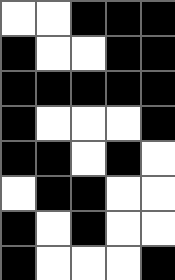[["white", "white", "black", "black", "black"], ["black", "white", "white", "black", "black"], ["black", "black", "black", "black", "black"], ["black", "white", "white", "white", "black"], ["black", "black", "white", "black", "white"], ["white", "black", "black", "white", "white"], ["black", "white", "black", "white", "white"], ["black", "white", "white", "white", "black"]]